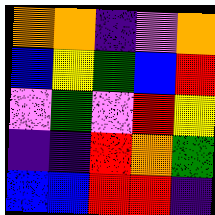[["orange", "orange", "indigo", "violet", "orange"], ["blue", "yellow", "green", "blue", "red"], ["violet", "green", "violet", "red", "yellow"], ["indigo", "indigo", "red", "orange", "green"], ["blue", "blue", "red", "red", "indigo"]]